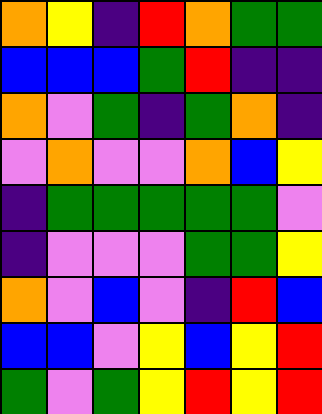[["orange", "yellow", "indigo", "red", "orange", "green", "green"], ["blue", "blue", "blue", "green", "red", "indigo", "indigo"], ["orange", "violet", "green", "indigo", "green", "orange", "indigo"], ["violet", "orange", "violet", "violet", "orange", "blue", "yellow"], ["indigo", "green", "green", "green", "green", "green", "violet"], ["indigo", "violet", "violet", "violet", "green", "green", "yellow"], ["orange", "violet", "blue", "violet", "indigo", "red", "blue"], ["blue", "blue", "violet", "yellow", "blue", "yellow", "red"], ["green", "violet", "green", "yellow", "red", "yellow", "red"]]